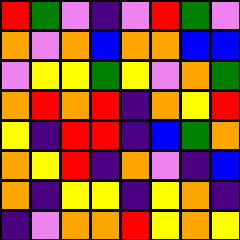[["red", "green", "violet", "indigo", "violet", "red", "green", "violet"], ["orange", "violet", "orange", "blue", "orange", "orange", "blue", "blue"], ["violet", "yellow", "yellow", "green", "yellow", "violet", "orange", "green"], ["orange", "red", "orange", "red", "indigo", "orange", "yellow", "red"], ["yellow", "indigo", "red", "red", "indigo", "blue", "green", "orange"], ["orange", "yellow", "red", "indigo", "orange", "violet", "indigo", "blue"], ["orange", "indigo", "yellow", "yellow", "indigo", "yellow", "orange", "indigo"], ["indigo", "violet", "orange", "orange", "red", "yellow", "orange", "yellow"]]